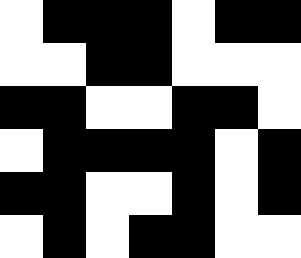[["white", "black", "black", "black", "white", "black", "black"], ["white", "white", "black", "black", "white", "white", "white"], ["black", "black", "white", "white", "black", "black", "white"], ["white", "black", "black", "black", "black", "white", "black"], ["black", "black", "white", "white", "black", "white", "black"], ["white", "black", "white", "black", "black", "white", "white"]]